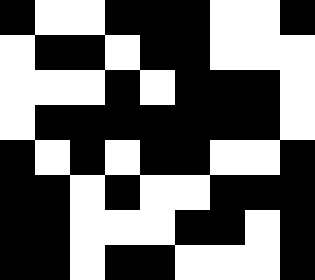[["black", "white", "white", "black", "black", "black", "white", "white", "black"], ["white", "black", "black", "white", "black", "black", "white", "white", "white"], ["white", "white", "white", "black", "white", "black", "black", "black", "white"], ["white", "black", "black", "black", "black", "black", "black", "black", "white"], ["black", "white", "black", "white", "black", "black", "white", "white", "black"], ["black", "black", "white", "black", "white", "white", "black", "black", "black"], ["black", "black", "white", "white", "white", "black", "black", "white", "black"], ["black", "black", "white", "black", "black", "white", "white", "white", "black"]]